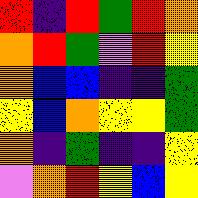[["red", "indigo", "red", "green", "red", "orange"], ["orange", "red", "green", "violet", "red", "yellow"], ["orange", "blue", "blue", "indigo", "indigo", "green"], ["yellow", "blue", "orange", "yellow", "yellow", "green"], ["orange", "indigo", "green", "indigo", "indigo", "yellow"], ["violet", "orange", "red", "yellow", "blue", "yellow"]]